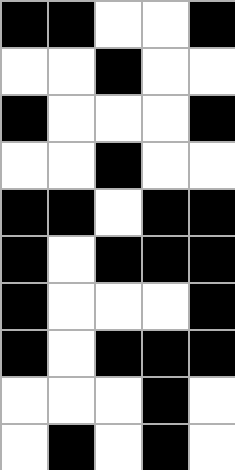[["black", "black", "white", "white", "black"], ["white", "white", "black", "white", "white"], ["black", "white", "white", "white", "black"], ["white", "white", "black", "white", "white"], ["black", "black", "white", "black", "black"], ["black", "white", "black", "black", "black"], ["black", "white", "white", "white", "black"], ["black", "white", "black", "black", "black"], ["white", "white", "white", "black", "white"], ["white", "black", "white", "black", "white"]]